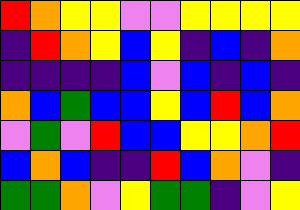[["red", "orange", "yellow", "yellow", "violet", "violet", "yellow", "yellow", "yellow", "yellow"], ["indigo", "red", "orange", "yellow", "blue", "yellow", "indigo", "blue", "indigo", "orange"], ["indigo", "indigo", "indigo", "indigo", "blue", "violet", "blue", "indigo", "blue", "indigo"], ["orange", "blue", "green", "blue", "blue", "yellow", "blue", "red", "blue", "orange"], ["violet", "green", "violet", "red", "blue", "blue", "yellow", "yellow", "orange", "red"], ["blue", "orange", "blue", "indigo", "indigo", "red", "blue", "orange", "violet", "indigo"], ["green", "green", "orange", "violet", "yellow", "green", "green", "indigo", "violet", "yellow"]]